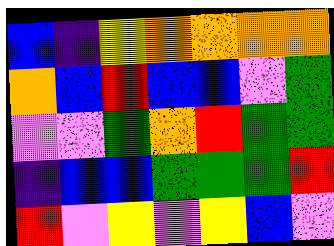[["blue", "indigo", "yellow", "orange", "orange", "orange", "orange"], ["orange", "blue", "red", "blue", "blue", "violet", "green"], ["violet", "violet", "green", "orange", "red", "green", "green"], ["indigo", "blue", "blue", "green", "green", "green", "red"], ["red", "violet", "yellow", "violet", "yellow", "blue", "violet"]]